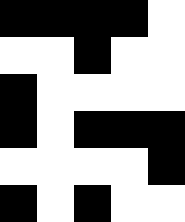[["black", "black", "black", "black", "white"], ["white", "white", "black", "white", "white"], ["black", "white", "white", "white", "white"], ["black", "white", "black", "black", "black"], ["white", "white", "white", "white", "black"], ["black", "white", "black", "white", "white"]]